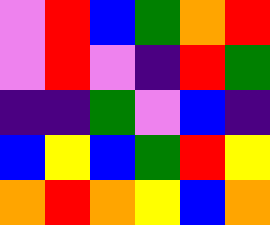[["violet", "red", "blue", "green", "orange", "red"], ["violet", "red", "violet", "indigo", "red", "green"], ["indigo", "indigo", "green", "violet", "blue", "indigo"], ["blue", "yellow", "blue", "green", "red", "yellow"], ["orange", "red", "orange", "yellow", "blue", "orange"]]